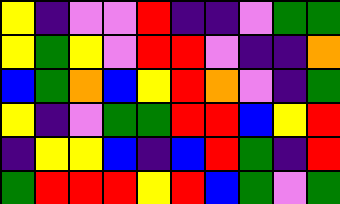[["yellow", "indigo", "violet", "violet", "red", "indigo", "indigo", "violet", "green", "green"], ["yellow", "green", "yellow", "violet", "red", "red", "violet", "indigo", "indigo", "orange"], ["blue", "green", "orange", "blue", "yellow", "red", "orange", "violet", "indigo", "green"], ["yellow", "indigo", "violet", "green", "green", "red", "red", "blue", "yellow", "red"], ["indigo", "yellow", "yellow", "blue", "indigo", "blue", "red", "green", "indigo", "red"], ["green", "red", "red", "red", "yellow", "red", "blue", "green", "violet", "green"]]